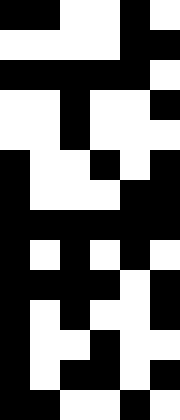[["black", "black", "white", "white", "black", "white"], ["white", "white", "white", "white", "black", "black"], ["black", "black", "black", "black", "black", "white"], ["white", "white", "black", "white", "white", "black"], ["white", "white", "black", "white", "white", "white"], ["black", "white", "white", "black", "white", "black"], ["black", "white", "white", "white", "black", "black"], ["black", "black", "black", "black", "black", "black"], ["black", "white", "black", "white", "black", "white"], ["black", "black", "black", "black", "white", "black"], ["black", "white", "black", "white", "white", "black"], ["black", "white", "white", "black", "white", "white"], ["black", "white", "black", "black", "white", "black"], ["black", "black", "white", "white", "black", "white"]]